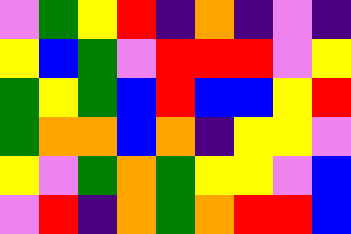[["violet", "green", "yellow", "red", "indigo", "orange", "indigo", "violet", "indigo"], ["yellow", "blue", "green", "violet", "red", "red", "red", "violet", "yellow"], ["green", "yellow", "green", "blue", "red", "blue", "blue", "yellow", "red"], ["green", "orange", "orange", "blue", "orange", "indigo", "yellow", "yellow", "violet"], ["yellow", "violet", "green", "orange", "green", "yellow", "yellow", "violet", "blue"], ["violet", "red", "indigo", "orange", "green", "orange", "red", "red", "blue"]]